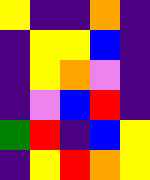[["yellow", "indigo", "indigo", "orange", "indigo"], ["indigo", "yellow", "yellow", "blue", "indigo"], ["indigo", "yellow", "orange", "violet", "indigo"], ["indigo", "violet", "blue", "red", "indigo"], ["green", "red", "indigo", "blue", "yellow"], ["indigo", "yellow", "red", "orange", "yellow"]]